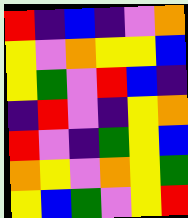[["red", "indigo", "blue", "indigo", "violet", "orange"], ["yellow", "violet", "orange", "yellow", "yellow", "blue"], ["yellow", "green", "violet", "red", "blue", "indigo"], ["indigo", "red", "violet", "indigo", "yellow", "orange"], ["red", "violet", "indigo", "green", "yellow", "blue"], ["orange", "yellow", "violet", "orange", "yellow", "green"], ["yellow", "blue", "green", "violet", "yellow", "red"]]